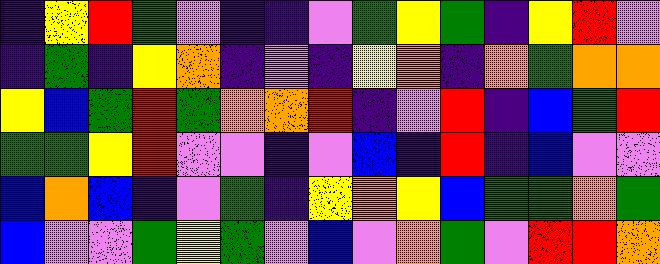[["indigo", "yellow", "red", "green", "violet", "indigo", "indigo", "violet", "green", "yellow", "green", "indigo", "yellow", "red", "violet"], ["indigo", "green", "indigo", "yellow", "orange", "indigo", "violet", "indigo", "yellow", "orange", "indigo", "orange", "green", "orange", "orange"], ["yellow", "blue", "green", "red", "green", "orange", "orange", "red", "indigo", "violet", "red", "indigo", "blue", "green", "red"], ["green", "green", "yellow", "red", "violet", "violet", "indigo", "violet", "blue", "indigo", "red", "indigo", "blue", "violet", "violet"], ["blue", "orange", "blue", "indigo", "violet", "green", "indigo", "yellow", "orange", "yellow", "blue", "green", "green", "orange", "green"], ["blue", "violet", "violet", "green", "yellow", "green", "violet", "blue", "violet", "orange", "green", "violet", "red", "red", "orange"]]